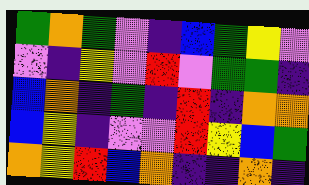[["green", "orange", "green", "violet", "indigo", "blue", "green", "yellow", "violet"], ["violet", "indigo", "yellow", "violet", "red", "violet", "green", "green", "indigo"], ["blue", "orange", "indigo", "green", "indigo", "red", "indigo", "orange", "orange"], ["blue", "yellow", "indigo", "violet", "violet", "red", "yellow", "blue", "green"], ["orange", "yellow", "red", "blue", "orange", "indigo", "indigo", "orange", "indigo"]]